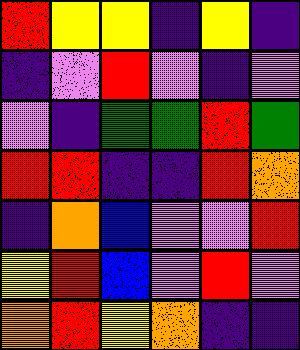[["red", "yellow", "yellow", "indigo", "yellow", "indigo"], ["indigo", "violet", "red", "violet", "indigo", "violet"], ["violet", "indigo", "green", "green", "red", "green"], ["red", "red", "indigo", "indigo", "red", "orange"], ["indigo", "orange", "blue", "violet", "violet", "red"], ["yellow", "red", "blue", "violet", "red", "violet"], ["orange", "red", "yellow", "orange", "indigo", "indigo"]]